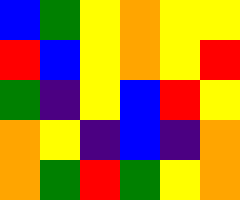[["blue", "green", "yellow", "orange", "yellow", "yellow"], ["red", "blue", "yellow", "orange", "yellow", "red"], ["green", "indigo", "yellow", "blue", "red", "yellow"], ["orange", "yellow", "indigo", "blue", "indigo", "orange"], ["orange", "green", "red", "green", "yellow", "orange"]]